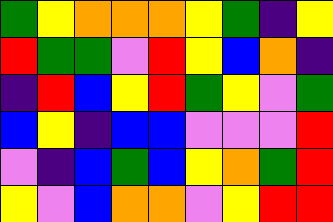[["green", "yellow", "orange", "orange", "orange", "yellow", "green", "indigo", "yellow"], ["red", "green", "green", "violet", "red", "yellow", "blue", "orange", "indigo"], ["indigo", "red", "blue", "yellow", "red", "green", "yellow", "violet", "green"], ["blue", "yellow", "indigo", "blue", "blue", "violet", "violet", "violet", "red"], ["violet", "indigo", "blue", "green", "blue", "yellow", "orange", "green", "red"], ["yellow", "violet", "blue", "orange", "orange", "violet", "yellow", "red", "red"]]